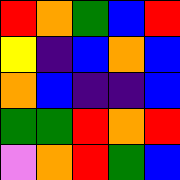[["red", "orange", "green", "blue", "red"], ["yellow", "indigo", "blue", "orange", "blue"], ["orange", "blue", "indigo", "indigo", "blue"], ["green", "green", "red", "orange", "red"], ["violet", "orange", "red", "green", "blue"]]